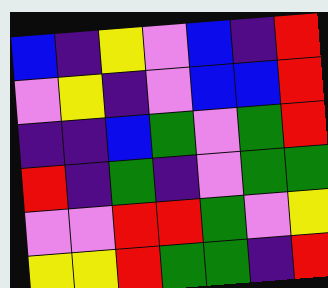[["blue", "indigo", "yellow", "violet", "blue", "indigo", "red"], ["violet", "yellow", "indigo", "violet", "blue", "blue", "red"], ["indigo", "indigo", "blue", "green", "violet", "green", "red"], ["red", "indigo", "green", "indigo", "violet", "green", "green"], ["violet", "violet", "red", "red", "green", "violet", "yellow"], ["yellow", "yellow", "red", "green", "green", "indigo", "red"]]